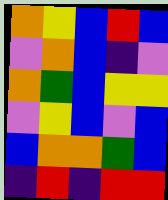[["orange", "yellow", "blue", "red", "blue"], ["violet", "orange", "blue", "indigo", "violet"], ["orange", "green", "blue", "yellow", "yellow"], ["violet", "yellow", "blue", "violet", "blue"], ["blue", "orange", "orange", "green", "blue"], ["indigo", "red", "indigo", "red", "red"]]